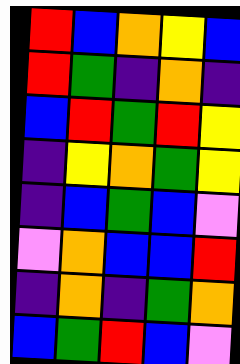[["red", "blue", "orange", "yellow", "blue"], ["red", "green", "indigo", "orange", "indigo"], ["blue", "red", "green", "red", "yellow"], ["indigo", "yellow", "orange", "green", "yellow"], ["indigo", "blue", "green", "blue", "violet"], ["violet", "orange", "blue", "blue", "red"], ["indigo", "orange", "indigo", "green", "orange"], ["blue", "green", "red", "blue", "violet"]]